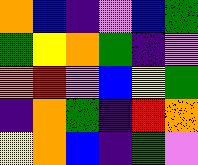[["orange", "blue", "indigo", "violet", "blue", "green"], ["green", "yellow", "orange", "green", "indigo", "violet"], ["orange", "red", "violet", "blue", "yellow", "green"], ["indigo", "orange", "green", "indigo", "red", "orange"], ["yellow", "orange", "blue", "indigo", "green", "violet"]]